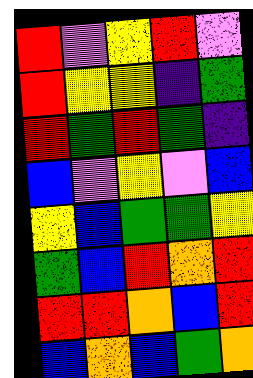[["red", "violet", "yellow", "red", "violet"], ["red", "yellow", "yellow", "indigo", "green"], ["red", "green", "red", "green", "indigo"], ["blue", "violet", "yellow", "violet", "blue"], ["yellow", "blue", "green", "green", "yellow"], ["green", "blue", "red", "orange", "red"], ["red", "red", "orange", "blue", "red"], ["blue", "orange", "blue", "green", "orange"]]